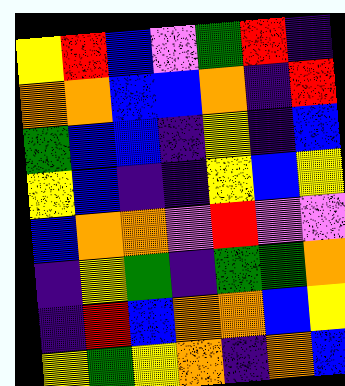[["yellow", "red", "blue", "violet", "green", "red", "indigo"], ["orange", "orange", "blue", "blue", "orange", "indigo", "red"], ["green", "blue", "blue", "indigo", "yellow", "indigo", "blue"], ["yellow", "blue", "indigo", "indigo", "yellow", "blue", "yellow"], ["blue", "orange", "orange", "violet", "red", "violet", "violet"], ["indigo", "yellow", "green", "indigo", "green", "green", "orange"], ["indigo", "red", "blue", "orange", "orange", "blue", "yellow"], ["yellow", "green", "yellow", "orange", "indigo", "orange", "blue"]]